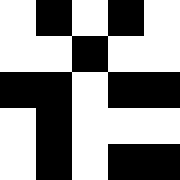[["white", "black", "white", "black", "white"], ["white", "white", "black", "white", "white"], ["black", "black", "white", "black", "black"], ["white", "black", "white", "white", "white"], ["white", "black", "white", "black", "black"]]